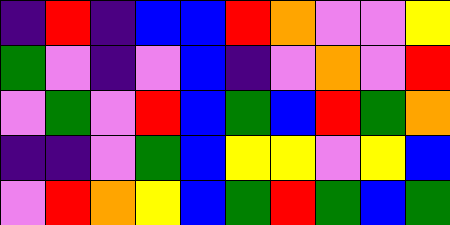[["indigo", "red", "indigo", "blue", "blue", "red", "orange", "violet", "violet", "yellow"], ["green", "violet", "indigo", "violet", "blue", "indigo", "violet", "orange", "violet", "red"], ["violet", "green", "violet", "red", "blue", "green", "blue", "red", "green", "orange"], ["indigo", "indigo", "violet", "green", "blue", "yellow", "yellow", "violet", "yellow", "blue"], ["violet", "red", "orange", "yellow", "blue", "green", "red", "green", "blue", "green"]]